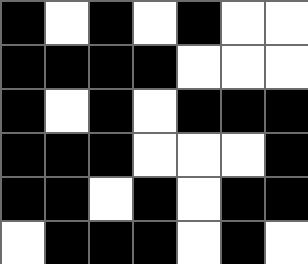[["black", "white", "black", "white", "black", "white", "white"], ["black", "black", "black", "black", "white", "white", "white"], ["black", "white", "black", "white", "black", "black", "black"], ["black", "black", "black", "white", "white", "white", "black"], ["black", "black", "white", "black", "white", "black", "black"], ["white", "black", "black", "black", "white", "black", "white"]]